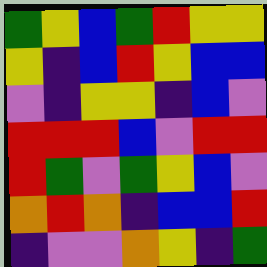[["green", "yellow", "blue", "green", "red", "yellow", "yellow"], ["yellow", "indigo", "blue", "red", "yellow", "blue", "blue"], ["violet", "indigo", "yellow", "yellow", "indigo", "blue", "violet"], ["red", "red", "red", "blue", "violet", "red", "red"], ["red", "green", "violet", "green", "yellow", "blue", "violet"], ["orange", "red", "orange", "indigo", "blue", "blue", "red"], ["indigo", "violet", "violet", "orange", "yellow", "indigo", "green"]]